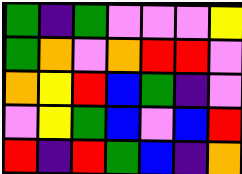[["green", "indigo", "green", "violet", "violet", "violet", "yellow"], ["green", "orange", "violet", "orange", "red", "red", "violet"], ["orange", "yellow", "red", "blue", "green", "indigo", "violet"], ["violet", "yellow", "green", "blue", "violet", "blue", "red"], ["red", "indigo", "red", "green", "blue", "indigo", "orange"]]